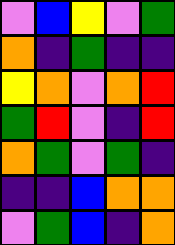[["violet", "blue", "yellow", "violet", "green"], ["orange", "indigo", "green", "indigo", "indigo"], ["yellow", "orange", "violet", "orange", "red"], ["green", "red", "violet", "indigo", "red"], ["orange", "green", "violet", "green", "indigo"], ["indigo", "indigo", "blue", "orange", "orange"], ["violet", "green", "blue", "indigo", "orange"]]